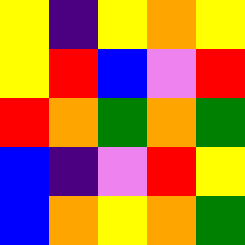[["yellow", "indigo", "yellow", "orange", "yellow"], ["yellow", "red", "blue", "violet", "red"], ["red", "orange", "green", "orange", "green"], ["blue", "indigo", "violet", "red", "yellow"], ["blue", "orange", "yellow", "orange", "green"]]